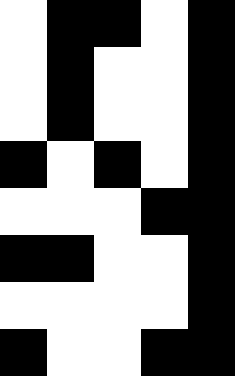[["white", "black", "black", "white", "black"], ["white", "black", "white", "white", "black"], ["white", "black", "white", "white", "black"], ["black", "white", "black", "white", "black"], ["white", "white", "white", "black", "black"], ["black", "black", "white", "white", "black"], ["white", "white", "white", "white", "black"], ["black", "white", "white", "black", "black"]]